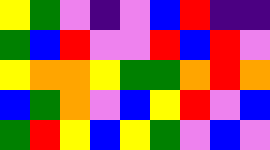[["yellow", "green", "violet", "indigo", "violet", "blue", "red", "indigo", "indigo"], ["green", "blue", "red", "violet", "violet", "red", "blue", "red", "violet"], ["yellow", "orange", "orange", "yellow", "green", "green", "orange", "red", "orange"], ["blue", "green", "orange", "violet", "blue", "yellow", "red", "violet", "blue"], ["green", "red", "yellow", "blue", "yellow", "green", "violet", "blue", "violet"]]